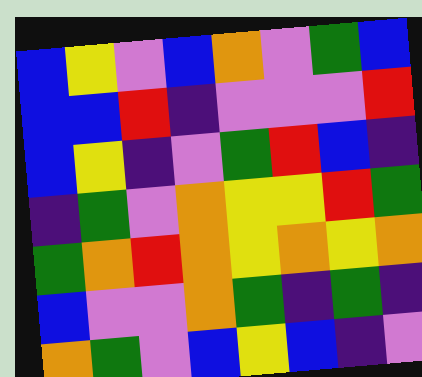[["blue", "yellow", "violet", "blue", "orange", "violet", "green", "blue"], ["blue", "blue", "red", "indigo", "violet", "violet", "violet", "red"], ["blue", "yellow", "indigo", "violet", "green", "red", "blue", "indigo"], ["indigo", "green", "violet", "orange", "yellow", "yellow", "red", "green"], ["green", "orange", "red", "orange", "yellow", "orange", "yellow", "orange"], ["blue", "violet", "violet", "orange", "green", "indigo", "green", "indigo"], ["orange", "green", "violet", "blue", "yellow", "blue", "indigo", "violet"]]